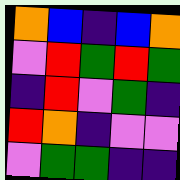[["orange", "blue", "indigo", "blue", "orange"], ["violet", "red", "green", "red", "green"], ["indigo", "red", "violet", "green", "indigo"], ["red", "orange", "indigo", "violet", "violet"], ["violet", "green", "green", "indigo", "indigo"]]